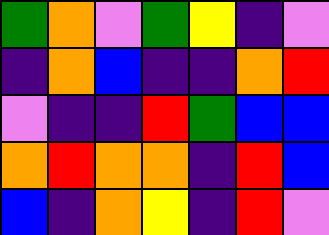[["green", "orange", "violet", "green", "yellow", "indigo", "violet"], ["indigo", "orange", "blue", "indigo", "indigo", "orange", "red"], ["violet", "indigo", "indigo", "red", "green", "blue", "blue"], ["orange", "red", "orange", "orange", "indigo", "red", "blue"], ["blue", "indigo", "orange", "yellow", "indigo", "red", "violet"]]